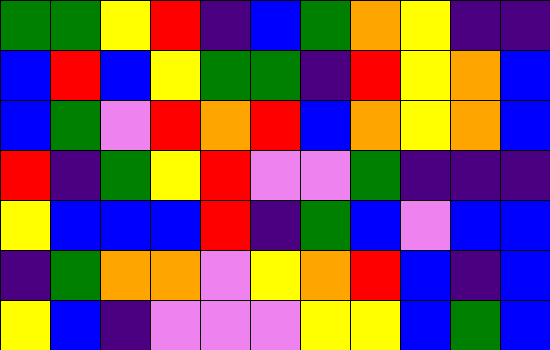[["green", "green", "yellow", "red", "indigo", "blue", "green", "orange", "yellow", "indigo", "indigo"], ["blue", "red", "blue", "yellow", "green", "green", "indigo", "red", "yellow", "orange", "blue"], ["blue", "green", "violet", "red", "orange", "red", "blue", "orange", "yellow", "orange", "blue"], ["red", "indigo", "green", "yellow", "red", "violet", "violet", "green", "indigo", "indigo", "indigo"], ["yellow", "blue", "blue", "blue", "red", "indigo", "green", "blue", "violet", "blue", "blue"], ["indigo", "green", "orange", "orange", "violet", "yellow", "orange", "red", "blue", "indigo", "blue"], ["yellow", "blue", "indigo", "violet", "violet", "violet", "yellow", "yellow", "blue", "green", "blue"]]